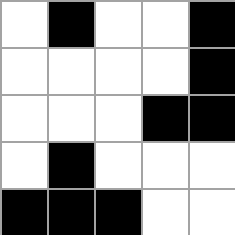[["white", "black", "white", "white", "black"], ["white", "white", "white", "white", "black"], ["white", "white", "white", "black", "black"], ["white", "black", "white", "white", "white"], ["black", "black", "black", "white", "white"]]